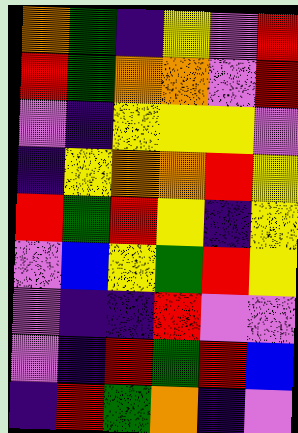[["orange", "green", "indigo", "yellow", "violet", "red"], ["red", "green", "orange", "orange", "violet", "red"], ["violet", "indigo", "yellow", "yellow", "yellow", "violet"], ["indigo", "yellow", "orange", "orange", "red", "yellow"], ["red", "green", "red", "yellow", "indigo", "yellow"], ["violet", "blue", "yellow", "green", "red", "yellow"], ["violet", "indigo", "indigo", "red", "violet", "violet"], ["violet", "indigo", "red", "green", "red", "blue"], ["indigo", "red", "green", "orange", "indigo", "violet"]]